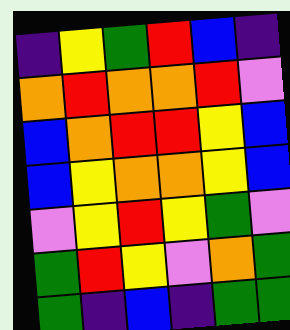[["indigo", "yellow", "green", "red", "blue", "indigo"], ["orange", "red", "orange", "orange", "red", "violet"], ["blue", "orange", "red", "red", "yellow", "blue"], ["blue", "yellow", "orange", "orange", "yellow", "blue"], ["violet", "yellow", "red", "yellow", "green", "violet"], ["green", "red", "yellow", "violet", "orange", "green"], ["green", "indigo", "blue", "indigo", "green", "green"]]